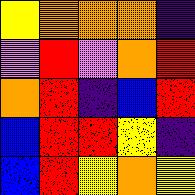[["yellow", "orange", "orange", "orange", "indigo"], ["violet", "red", "violet", "orange", "red"], ["orange", "red", "indigo", "blue", "red"], ["blue", "red", "red", "yellow", "indigo"], ["blue", "red", "yellow", "orange", "yellow"]]